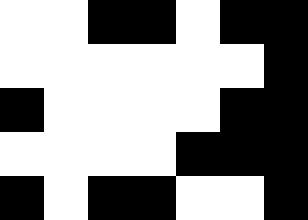[["white", "white", "black", "black", "white", "black", "black"], ["white", "white", "white", "white", "white", "white", "black"], ["black", "white", "white", "white", "white", "black", "black"], ["white", "white", "white", "white", "black", "black", "black"], ["black", "white", "black", "black", "white", "white", "black"]]